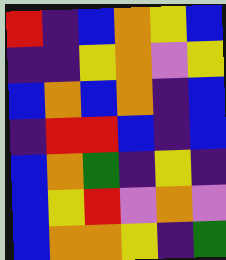[["red", "indigo", "blue", "orange", "yellow", "blue"], ["indigo", "indigo", "yellow", "orange", "violet", "yellow"], ["blue", "orange", "blue", "orange", "indigo", "blue"], ["indigo", "red", "red", "blue", "indigo", "blue"], ["blue", "orange", "green", "indigo", "yellow", "indigo"], ["blue", "yellow", "red", "violet", "orange", "violet"], ["blue", "orange", "orange", "yellow", "indigo", "green"]]